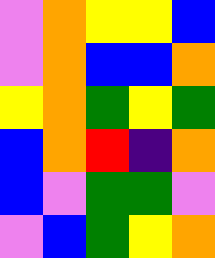[["violet", "orange", "yellow", "yellow", "blue"], ["violet", "orange", "blue", "blue", "orange"], ["yellow", "orange", "green", "yellow", "green"], ["blue", "orange", "red", "indigo", "orange"], ["blue", "violet", "green", "green", "violet"], ["violet", "blue", "green", "yellow", "orange"]]